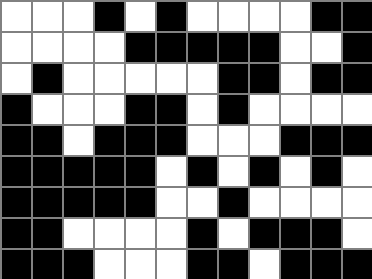[["white", "white", "white", "black", "white", "black", "white", "white", "white", "white", "black", "black"], ["white", "white", "white", "white", "black", "black", "black", "black", "black", "white", "white", "black"], ["white", "black", "white", "white", "white", "white", "white", "black", "black", "white", "black", "black"], ["black", "white", "white", "white", "black", "black", "white", "black", "white", "white", "white", "white"], ["black", "black", "white", "black", "black", "black", "white", "white", "white", "black", "black", "black"], ["black", "black", "black", "black", "black", "white", "black", "white", "black", "white", "black", "white"], ["black", "black", "black", "black", "black", "white", "white", "black", "white", "white", "white", "white"], ["black", "black", "white", "white", "white", "white", "black", "white", "black", "black", "black", "white"], ["black", "black", "black", "white", "white", "white", "black", "black", "white", "black", "black", "black"]]